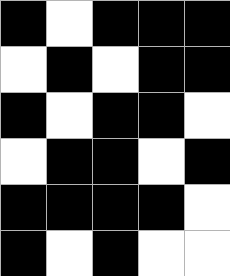[["black", "white", "black", "black", "black"], ["white", "black", "white", "black", "black"], ["black", "white", "black", "black", "white"], ["white", "black", "black", "white", "black"], ["black", "black", "black", "black", "white"], ["black", "white", "black", "white", "white"]]